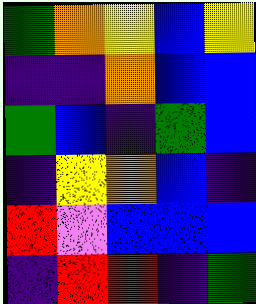[["green", "orange", "yellow", "blue", "yellow"], ["indigo", "indigo", "orange", "blue", "blue"], ["green", "blue", "indigo", "green", "blue"], ["indigo", "yellow", "orange", "blue", "indigo"], ["red", "violet", "blue", "blue", "blue"], ["indigo", "red", "red", "indigo", "green"]]